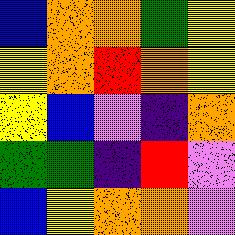[["blue", "orange", "orange", "green", "yellow"], ["yellow", "orange", "red", "orange", "yellow"], ["yellow", "blue", "violet", "indigo", "orange"], ["green", "green", "indigo", "red", "violet"], ["blue", "yellow", "orange", "orange", "violet"]]